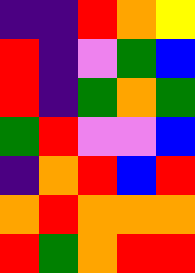[["indigo", "indigo", "red", "orange", "yellow"], ["red", "indigo", "violet", "green", "blue"], ["red", "indigo", "green", "orange", "green"], ["green", "red", "violet", "violet", "blue"], ["indigo", "orange", "red", "blue", "red"], ["orange", "red", "orange", "orange", "orange"], ["red", "green", "orange", "red", "red"]]